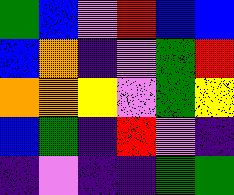[["green", "blue", "violet", "red", "blue", "blue"], ["blue", "orange", "indigo", "violet", "green", "red"], ["orange", "orange", "yellow", "violet", "green", "yellow"], ["blue", "green", "indigo", "red", "violet", "indigo"], ["indigo", "violet", "indigo", "indigo", "green", "green"]]